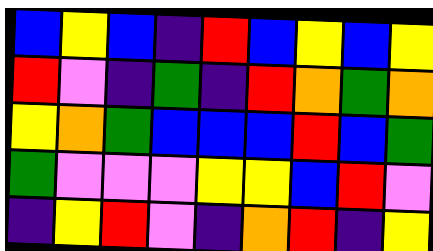[["blue", "yellow", "blue", "indigo", "red", "blue", "yellow", "blue", "yellow"], ["red", "violet", "indigo", "green", "indigo", "red", "orange", "green", "orange"], ["yellow", "orange", "green", "blue", "blue", "blue", "red", "blue", "green"], ["green", "violet", "violet", "violet", "yellow", "yellow", "blue", "red", "violet"], ["indigo", "yellow", "red", "violet", "indigo", "orange", "red", "indigo", "yellow"]]